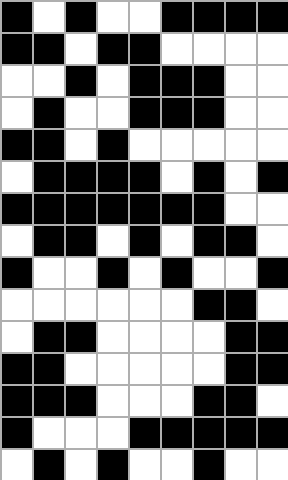[["black", "white", "black", "white", "white", "black", "black", "black", "black"], ["black", "black", "white", "black", "black", "white", "white", "white", "white"], ["white", "white", "black", "white", "black", "black", "black", "white", "white"], ["white", "black", "white", "white", "black", "black", "black", "white", "white"], ["black", "black", "white", "black", "white", "white", "white", "white", "white"], ["white", "black", "black", "black", "black", "white", "black", "white", "black"], ["black", "black", "black", "black", "black", "black", "black", "white", "white"], ["white", "black", "black", "white", "black", "white", "black", "black", "white"], ["black", "white", "white", "black", "white", "black", "white", "white", "black"], ["white", "white", "white", "white", "white", "white", "black", "black", "white"], ["white", "black", "black", "white", "white", "white", "white", "black", "black"], ["black", "black", "white", "white", "white", "white", "white", "black", "black"], ["black", "black", "black", "white", "white", "white", "black", "black", "white"], ["black", "white", "white", "white", "black", "black", "black", "black", "black"], ["white", "black", "white", "black", "white", "white", "black", "white", "white"]]